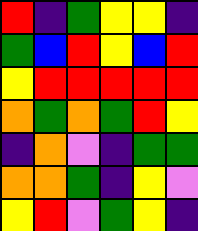[["red", "indigo", "green", "yellow", "yellow", "indigo"], ["green", "blue", "red", "yellow", "blue", "red"], ["yellow", "red", "red", "red", "red", "red"], ["orange", "green", "orange", "green", "red", "yellow"], ["indigo", "orange", "violet", "indigo", "green", "green"], ["orange", "orange", "green", "indigo", "yellow", "violet"], ["yellow", "red", "violet", "green", "yellow", "indigo"]]